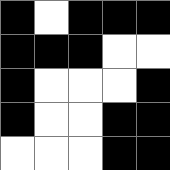[["black", "white", "black", "black", "black"], ["black", "black", "black", "white", "white"], ["black", "white", "white", "white", "black"], ["black", "white", "white", "black", "black"], ["white", "white", "white", "black", "black"]]